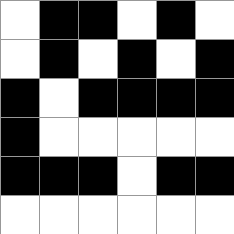[["white", "black", "black", "white", "black", "white"], ["white", "black", "white", "black", "white", "black"], ["black", "white", "black", "black", "black", "black"], ["black", "white", "white", "white", "white", "white"], ["black", "black", "black", "white", "black", "black"], ["white", "white", "white", "white", "white", "white"]]